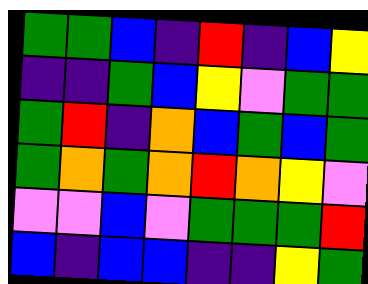[["green", "green", "blue", "indigo", "red", "indigo", "blue", "yellow"], ["indigo", "indigo", "green", "blue", "yellow", "violet", "green", "green"], ["green", "red", "indigo", "orange", "blue", "green", "blue", "green"], ["green", "orange", "green", "orange", "red", "orange", "yellow", "violet"], ["violet", "violet", "blue", "violet", "green", "green", "green", "red"], ["blue", "indigo", "blue", "blue", "indigo", "indigo", "yellow", "green"]]